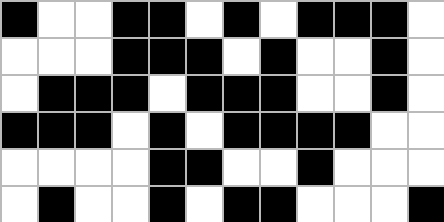[["black", "white", "white", "black", "black", "white", "black", "white", "black", "black", "black", "white"], ["white", "white", "white", "black", "black", "black", "white", "black", "white", "white", "black", "white"], ["white", "black", "black", "black", "white", "black", "black", "black", "white", "white", "black", "white"], ["black", "black", "black", "white", "black", "white", "black", "black", "black", "black", "white", "white"], ["white", "white", "white", "white", "black", "black", "white", "white", "black", "white", "white", "white"], ["white", "black", "white", "white", "black", "white", "black", "black", "white", "white", "white", "black"]]